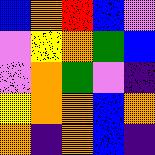[["blue", "orange", "red", "blue", "violet"], ["violet", "yellow", "orange", "green", "blue"], ["violet", "orange", "green", "violet", "indigo"], ["yellow", "orange", "orange", "blue", "orange"], ["orange", "indigo", "orange", "blue", "indigo"]]